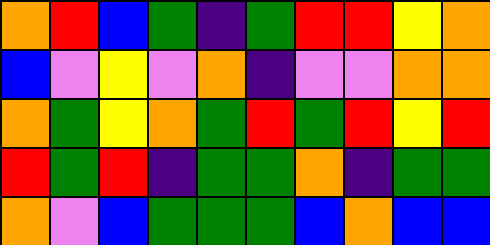[["orange", "red", "blue", "green", "indigo", "green", "red", "red", "yellow", "orange"], ["blue", "violet", "yellow", "violet", "orange", "indigo", "violet", "violet", "orange", "orange"], ["orange", "green", "yellow", "orange", "green", "red", "green", "red", "yellow", "red"], ["red", "green", "red", "indigo", "green", "green", "orange", "indigo", "green", "green"], ["orange", "violet", "blue", "green", "green", "green", "blue", "orange", "blue", "blue"]]